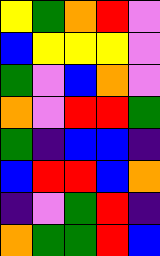[["yellow", "green", "orange", "red", "violet"], ["blue", "yellow", "yellow", "yellow", "violet"], ["green", "violet", "blue", "orange", "violet"], ["orange", "violet", "red", "red", "green"], ["green", "indigo", "blue", "blue", "indigo"], ["blue", "red", "red", "blue", "orange"], ["indigo", "violet", "green", "red", "indigo"], ["orange", "green", "green", "red", "blue"]]